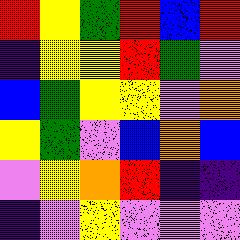[["red", "yellow", "green", "red", "blue", "red"], ["indigo", "yellow", "yellow", "red", "green", "violet"], ["blue", "green", "yellow", "yellow", "violet", "orange"], ["yellow", "green", "violet", "blue", "orange", "blue"], ["violet", "yellow", "orange", "red", "indigo", "indigo"], ["indigo", "violet", "yellow", "violet", "violet", "violet"]]